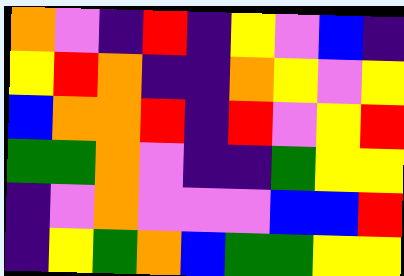[["orange", "violet", "indigo", "red", "indigo", "yellow", "violet", "blue", "indigo"], ["yellow", "red", "orange", "indigo", "indigo", "orange", "yellow", "violet", "yellow"], ["blue", "orange", "orange", "red", "indigo", "red", "violet", "yellow", "red"], ["green", "green", "orange", "violet", "indigo", "indigo", "green", "yellow", "yellow"], ["indigo", "violet", "orange", "violet", "violet", "violet", "blue", "blue", "red"], ["indigo", "yellow", "green", "orange", "blue", "green", "green", "yellow", "yellow"]]